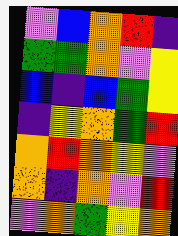[["violet", "blue", "orange", "red", "indigo"], ["green", "green", "orange", "violet", "yellow"], ["blue", "indigo", "blue", "green", "yellow"], ["indigo", "yellow", "orange", "green", "red"], ["orange", "red", "orange", "yellow", "violet"], ["orange", "indigo", "orange", "violet", "red"], ["violet", "orange", "green", "yellow", "orange"]]